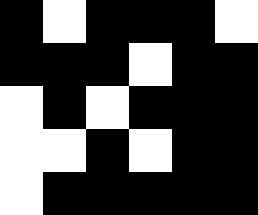[["black", "white", "black", "black", "black", "white"], ["black", "black", "black", "white", "black", "black"], ["white", "black", "white", "black", "black", "black"], ["white", "white", "black", "white", "black", "black"], ["white", "black", "black", "black", "black", "black"]]